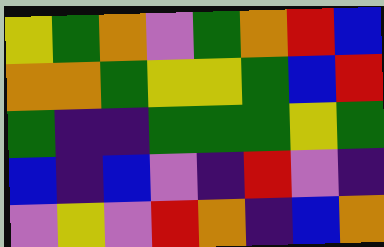[["yellow", "green", "orange", "violet", "green", "orange", "red", "blue"], ["orange", "orange", "green", "yellow", "yellow", "green", "blue", "red"], ["green", "indigo", "indigo", "green", "green", "green", "yellow", "green"], ["blue", "indigo", "blue", "violet", "indigo", "red", "violet", "indigo"], ["violet", "yellow", "violet", "red", "orange", "indigo", "blue", "orange"]]